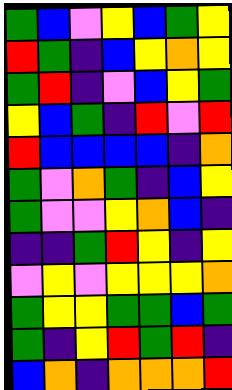[["green", "blue", "violet", "yellow", "blue", "green", "yellow"], ["red", "green", "indigo", "blue", "yellow", "orange", "yellow"], ["green", "red", "indigo", "violet", "blue", "yellow", "green"], ["yellow", "blue", "green", "indigo", "red", "violet", "red"], ["red", "blue", "blue", "blue", "blue", "indigo", "orange"], ["green", "violet", "orange", "green", "indigo", "blue", "yellow"], ["green", "violet", "violet", "yellow", "orange", "blue", "indigo"], ["indigo", "indigo", "green", "red", "yellow", "indigo", "yellow"], ["violet", "yellow", "violet", "yellow", "yellow", "yellow", "orange"], ["green", "yellow", "yellow", "green", "green", "blue", "green"], ["green", "indigo", "yellow", "red", "green", "red", "indigo"], ["blue", "orange", "indigo", "orange", "orange", "orange", "red"]]